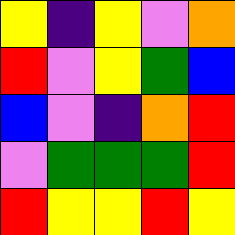[["yellow", "indigo", "yellow", "violet", "orange"], ["red", "violet", "yellow", "green", "blue"], ["blue", "violet", "indigo", "orange", "red"], ["violet", "green", "green", "green", "red"], ["red", "yellow", "yellow", "red", "yellow"]]